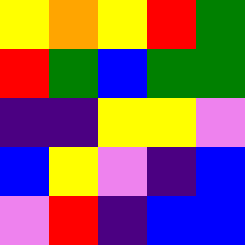[["yellow", "orange", "yellow", "red", "green"], ["red", "green", "blue", "green", "green"], ["indigo", "indigo", "yellow", "yellow", "violet"], ["blue", "yellow", "violet", "indigo", "blue"], ["violet", "red", "indigo", "blue", "blue"]]